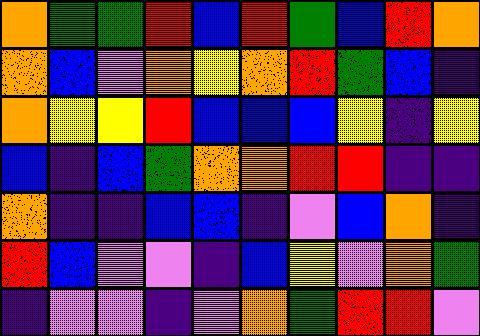[["orange", "green", "green", "red", "blue", "red", "green", "blue", "red", "orange"], ["orange", "blue", "violet", "orange", "yellow", "orange", "red", "green", "blue", "indigo"], ["orange", "yellow", "yellow", "red", "blue", "blue", "blue", "yellow", "indigo", "yellow"], ["blue", "indigo", "blue", "green", "orange", "orange", "red", "red", "indigo", "indigo"], ["orange", "indigo", "indigo", "blue", "blue", "indigo", "violet", "blue", "orange", "indigo"], ["red", "blue", "violet", "violet", "indigo", "blue", "yellow", "violet", "orange", "green"], ["indigo", "violet", "violet", "indigo", "violet", "orange", "green", "red", "red", "violet"]]